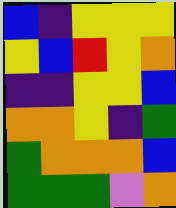[["blue", "indigo", "yellow", "yellow", "yellow"], ["yellow", "blue", "red", "yellow", "orange"], ["indigo", "indigo", "yellow", "yellow", "blue"], ["orange", "orange", "yellow", "indigo", "green"], ["green", "orange", "orange", "orange", "blue"], ["green", "green", "green", "violet", "orange"]]